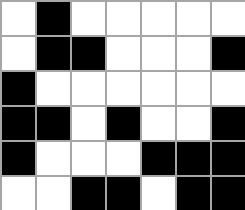[["white", "black", "white", "white", "white", "white", "white"], ["white", "black", "black", "white", "white", "white", "black"], ["black", "white", "white", "white", "white", "white", "white"], ["black", "black", "white", "black", "white", "white", "black"], ["black", "white", "white", "white", "black", "black", "black"], ["white", "white", "black", "black", "white", "black", "black"]]